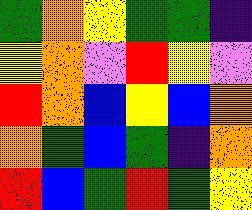[["green", "orange", "yellow", "green", "green", "indigo"], ["yellow", "orange", "violet", "red", "yellow", "violet"], ["red", "orange", "blue", "yellow", "blue", "orange"], ["orange", "green", "blue", "green", "indigo", "orange"], ["red", "blue", "green", "red", "green", "yellow"]]